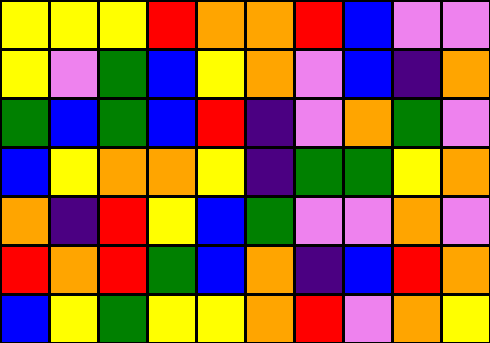[["yellow", "yellow", "yellow", "red", "orange", "orange", "red", "blue", "violet", "violet"], ["yellow", "violet", "green", "blue", "yellow", "orange", "violet", "blue", "indigo", "orange"], ["green", "blue", "green", "blue", "red", "indigo", "violet", "orange", "green", "violet"], ["blue", "yellow", "orange", "orange", "yellow", "indigo", "green", "green", "yellow", "orange"], ["orange", "indigo", "red", "yellow", "blue", "green", "violet", "violet", "orange", "violet"], ["red", "orange", "red", "green", "blue", "orange", "indigo", "blue", "red", "orange"], ["blue", "yellow", "green", "yellow", "yellow", "orange", "red", "violet", "orange", "yellow"]]